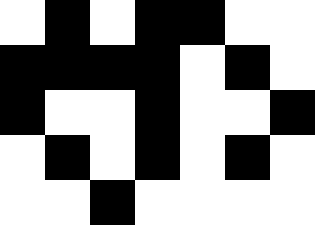[["white", "black", "white", "black", "black", "white", "white"], ["black", "black", "black", "black", "white", "black", "white"], ["black", "white", "white", "black", "white", "white", "black"], ["white", "black", "white", "black", "white", "black", "white"], ["white", "white", "black", "white", "white", "white", "white"]]